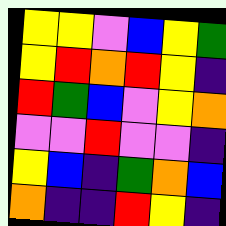[["yellow", "yellow", "violet", "blue", "yellow", "green"], ["yellow", "red", "orange", "red", "yellow", "indigo"], ["red", "green", "blue", "violet", "yellow", "orange"], ["violet", "violet", "red", "violet", "violet", "indigo"], ["yellow", "blue", "indigo", "green", "orange", "blue"], ["orange", "indigo", "indigo", "red", "yellow", "indigo"]]